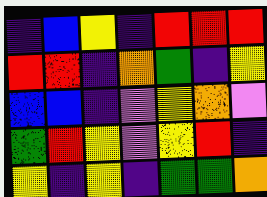[["indigo", "blue", "yellow", "indigo", "red", "red", "red"], ["red", "red", "indigo", "orange", "green", "indigo", "yellow"], ["blue", "blue", "indigo", "violet", "yellow", "orange", "violet"], ["green", "red", "yellow", "violet", "yellow", "red", "indigo"], ["yellow", "indigo", "yellow", "indigo", "green", "green", "orange"]]